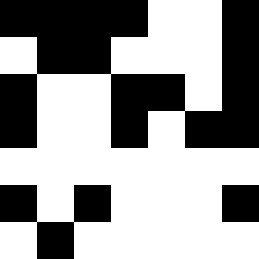[["black", "black", "black", "black", "white", "white", "black"], ["white", "black", "black", "white", "white", "white", "black"], ["black", "white", "white", "black", "black", "white", "black"], ["black", "white", "white", "black", "white", "black", "black"], ["white", "white", "white", "white", "white", "white", "white"], ["black", "white", "black", "white", "white", "white", "black"], ["white", "black", "white", "white", "white", "white", "white"]]